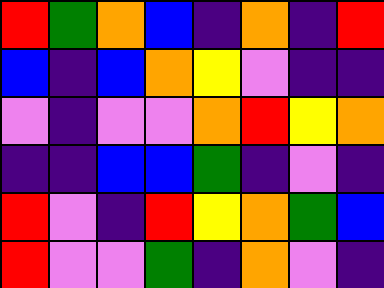[["red", "green", "orange", "blue", "indigo", "orange", "indigo", "red"], ["blue", "indigo", "blue", "orange", "yellow", "violet", "indigo", "indigo"], ["violet", "indigo", "violet", "violet", "orange", "red", "yellow", "orange"], ["indigo", "indigo", "blue", "blue", "green", "indigo", "violet", "indigo"], ["red", "violet", "indigo", "red", "yellow", "orange", "green", "blue"], ["red", "violet", "violet", "green", "indigo", "orange", "violet", "indigo"]]